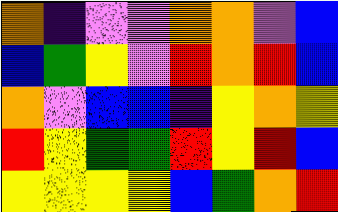[["orange", "indigo", "violet", "violet", "orange", "orange", "violet", "blue"], ["blue", "green", "yellow", "violet", "red", "orange", "red", "blue"], ["orange", "violet", "blue", "blue", "indigo", "yellow", "orange", "yellow"], ["red", "yellow", "green", "green", "red", "yellow", "red", "blue"], ["yellow", "yellow", "yellow", "yellow", "blue", "green", "orange", "red"]]